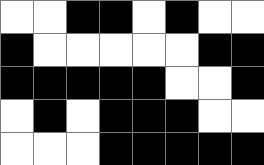[["white", "white", "black", "black", "white", "black", "white", "white"], ["black", "white", "white", "white", "white", "white", "black", "black"], ["black", "black", "black", "black", "black", "white", "white", "black"], ["white", "black", "white", "black", "black", "black", "white", "white"], ["white", "white", "white", "black", "black", "black", "black", "black"]]